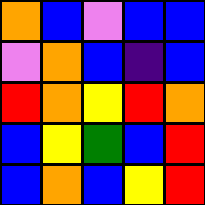[["orange", "blue", "violet", "blue", "blue"], ["violet", "orange", "blue", "indigo", "blue"], ["red", "orange", "yellow", "red", "orange"], ["blue", "yellow", "green", "blue", "red"], ["blue", "orange", "blue", "yellow", "red"]]